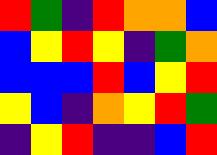[["red", "green", "indigo", "red", "orange", "orange", "blue"], ["blue", "yellow", "red", "yellow", "indigo", "green", "orange"], ["blue", "blue", "blue", "red", "blue", "yellow", "red"], ["yellow", "blue", "indigo", "orange", "yellow", "red", "green"], ["indigo", "yellow", "red", "indigo", "indigo", "blue", "red"]]